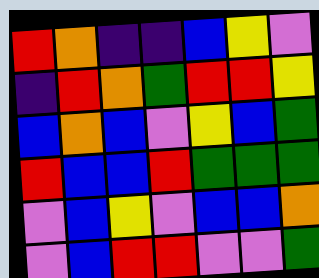[["red", "orange", "indigo", "indigo", "blue", "yellow", "violet"], ["indigo", "red", "orange", "green", "red", "red", "yellow"], ["blue", "orange", "blue", "violet", "yellow", "blue", "green"], ["red", "blue", "blue", "red", "green", "green", "green"], ["violet", "blue", "yellow", "violet", "blue", "blue", "orange"], ["violet", "blue", "red", "red", "violet", "violet", "green"]]